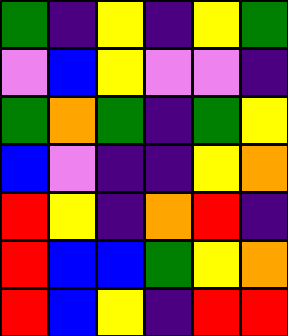[["green", "indigo", "yellow", "indigo", "yellow", "green"], ["violet", "blue", "yellow", "violet", "violet", "indigo"], ["green", "orange", "green", "indigo", "green", "yellow"], ["blue", "violet", "indigo", "indigo", "yellow", "orange"], ["red", "yellow", "indigo", "orange", "red", "indigo"], ["red", "blue", "blue", "green", "yellow", "orange"], ["red", "blue", "yellow", "indigo", "red", "red"]]